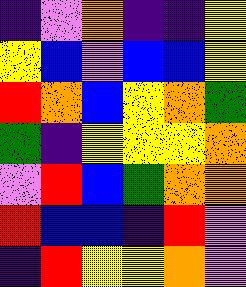[["indigo", "violet", "orange", "indigo", "indigo", "yellow"], ["yellow", "blue", "violet", "blue", "blue", "yellow"], ["red", "orange", "blue", "yellow", "orange", "green"], ["green", "indigo", "yellow", "yellow", "yellow", "orange"], ["violet", "red", "blue", "green", "orange", "orange"], ["red", "blue", "blue", "indigo", "red", "violet"], ["indigo", "red", "yellow", "yellow", "orange", "violet"]]